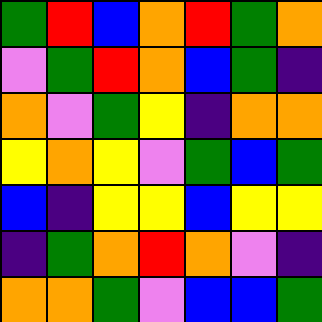[["green", "red", "blue", "orange", "red", "green", "orange"], ["violet", "green", "red", "orange", "blue", "green", "indigo"], ["orange", "violet", "green", "yellow", "indigo", "orange", "orange"], ["yellow", "orange", "yellow", "violet", "green", "blue", "green"], ["blue", "indigo", "yellow", "yellow", "blue", "yellow", "yellow"], ["indigo", "green", "orange", "red", "orange", "violet", "indigo"], ["orange", "orange", "green", "violet", "blue", "blue", "green"]]